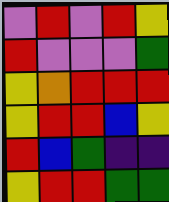[["violet", "red", "violet", "red", "yellow"], ["red", "violet", "violet", "violet", "green"], ["yellow", "orange", "red", "red", "red"], ["yellow", "red", "red", "blue", "yellow"], ["red", "blue", "green", "indigo", "indigo"], ["yellow", "red", "red", "green", "green"]]